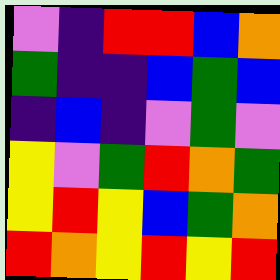[["violet", "indigo", "red", "red", "blue", "orange"], ["green", "indigo", "indigo", "blue", "green", "blue"], ["indigo", "blue", "indigo", "violet", "green", "violet"], ["yellow", "violet", "green", "red", "orange", "green"], ["yellow", "red", "yellow", "blue", "green", "orange"], ["red", "orange", "yellow", "red", "yellow", "red"]]